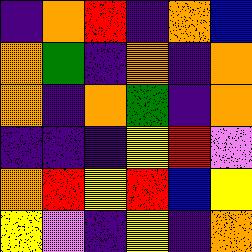[["indigo", "orange", "red", "indigo", "orange", "blue"], ["orange", "green", "indigo", "orange", "indigo", "orange"], ["orange", "indigo", "orange", "green", "indigo", "orange"], ["indigo", "indigo", "indigo", "yellow", "red", "violet"], ["orange", "red", "yellow", "red", "blue", "yellow"], ["yellow", "violet", "indigo", "yellow", "indigo", "orange"]]